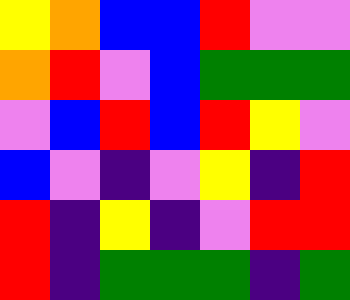[["yellow", "orange", "blue", "blue", "red", "violet", "violet"], ["orange", "red", "violet", "blue", "green", "green", "green"], ["violet", "blue", "red", "blue", "red", "yellow", "violet"], ["blue", "violet", "indigo", "violet", "yellow", "indigo", "red"], ["red", "indigo", "yellow", "indigo", "violet", "red", "red"], ["red", "indigo", "green", "green", "green", "indigo", "green"]]